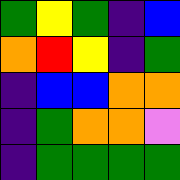[["green", "yellow", "green", "indigo", "blue"], ["orange", "red", "yellow", "indigo", "green"], ["indigo", "blue", "blue", "orange", "orange"], ["indigo", "green", "orange", "orange", "violet"], ["indigo", "green", "green", "green", "green"]]